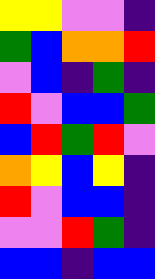[["yellow", "yellow", "violet", "violet", "indigo"], ["green", "blue", "orange", "orange", "red"], ["violet", "blue", "indigo", "green", "indigo"], ["red", "violet", "blue", "blue", "green"], ["blue", "red", "green", "red", "violet"], ["orange", "yellow", "blue", "yellow", "indigo"], ["red", "violet", "blue", "blue", "indigo"], ["violet", "violet", "red", "green", "indigo"], ["blue", "blue", "indigo", "blue", "blue"]]